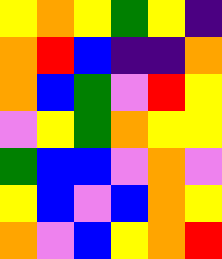[["yellow", "orange", "yellow", "green", "yellow", "indigo"], ["orange", "red", "blue", "indigo", "indigo", "orange"], ["orange", "blue", "green", "violet", "red", "yellow"], ["violet", "yellow", "green", "orange", "yellow", "yellow"], ["green", "blue", "blue", "violet", "orange", "violet"], ["yellow", "blue", "violet", "blue", "orange", "yellow"], ["orange", "violet", "blue", "yellow", "orange", "red"]]